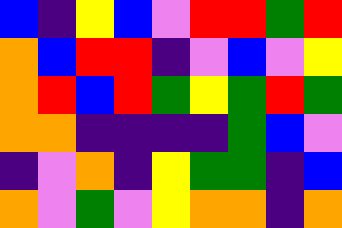[["blue", "indigo", "yellow", "blue", "violet", "red", "red", "green", "red"], ["orange", "blue", "red", "red", "indigo", "violet", "blue", "violet", "yellow"], ["orange", "red", "blue", "red", "green", "yellow", "green", "red", "green"], ["orange", "orange", "indigo", "indigo", "indigo", "indigo", "green", "blue", "violet"], ["indigo", "violet", "orange", "indigo", "yellow", "green", "green", "indigo", "blue"], ["orange", "violet", "green", "violet", "yellow", "orange", "orange", "indigo", "orange"]]